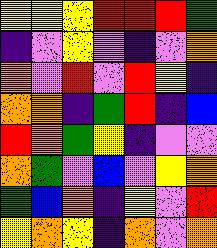[["yellow", "yellow", "yellow", "red", "red", "red", "green"], ["indigo", "violet", "yellow", "violet", "indigo", "violet", "orange"], ["orange", "violet", "red", "violet", "red", "yellow", "indigo"], ["orange", "orange", "indigo", "green", "red", "indigo", "blue"], ["red", "orange", "green", "yellow", "indigo", "violet", "violet"], ["orange", "green", "violet", "blue", "violet", "yellow", "orange"], ["green", "blue", "orange", "indigo", "yellow", "violet", "red"], ["yellow", "orange", "yellow", "indigo", "orange", "violet", "orange"]]